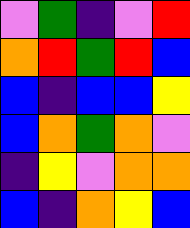[["violet", "green", "indigo", "violet", "red"], ["orange", "red", "green", "red", "blue"], ["blue", "indigo", "blue", "blue", "yellow"], ["blue", "orange", "green", "orange", "violet"], ["indigo", "yellow", "violet", "orange", "orange"], ["blue", "indigo", "orange", "yellow", "blue"]]